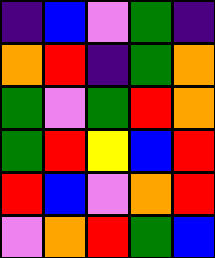[["indigo", "blue", "violet", "green", "indigo"], ["orange", "red", "indigo", "green", "orange"], ["green", "violet", "green", "red", "orange"], ["green", "red", "yellow", "blue", "red"], ["red", "blue", "violet", "orange", "red"], ["violet", "orange", "red", "green", "blue"]]